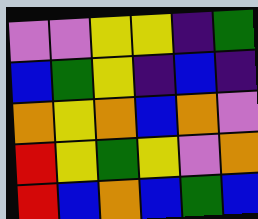[["violet", "violet", "yellow", "yellow", "indigo", "green"], ["blue", "green", "yellow", "indigo", "blue", "indigo"], ["orange", "yellow", "orange", "blue", "orange", "violet"], ["red", "yellow", "green", "yellow", "violet", "orange"], ["red", "blue", "orange", "blue", "green", "blue"]]